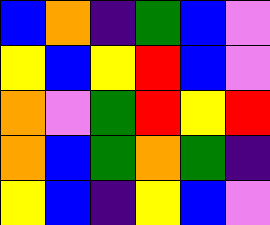[["blue", "orange", "indigo", "green", "blue", "violet"], ["yellow", "blue", "yellow", "red", "blue", "violet"], ["orange", "violet", "green", "red", "yellow", "red"], ["orange", "blue", "green", "orange", "green", "indigo"], ["yellow", "blue", "indigo", "yellow", "blue", "violet"]]